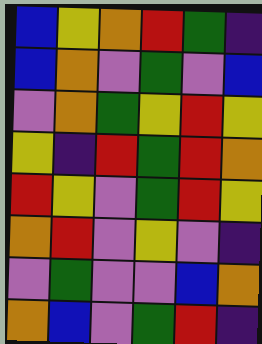[["blue", "yellow", "orange", "red", "green", "indigo"], ["blue", "orange", "violet", "green", "violet", "blue"], ["violet", "orange", "green", "yellow", "red", "yellow"], ["yellow", "indigo", "red", "green", "red", "orange"], ["red", "yellow", "violet", "green", "red", "yellow"], ["orange", "red", "violet", "yellow", "violet", "indigo"], ["violet", "green", "violet", "violet", "blue", "orange"], ["orange", "blue", "violet", "green", "red", "indigo"]]